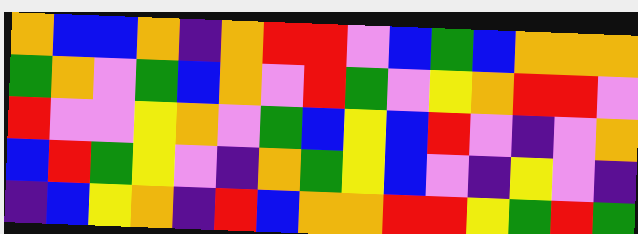[["orange", "blue", "blue", "orange", "indigo", "orange", "red", "red", "violet", "blue", "green", "blue", "orange", "orange", "orange"], ["green", "orange", "violet", "green", "blue", "orange", "violet", "red", "green", "violet", "yellow", "orange", "red", "red", "violet"], ["red", "violet", "violet", "yellow", "orange", "violet", "green", "blue", "yellow", "blue", "red", "violet", "indigo", "violet", "orange"], ["blue", "red", "green", "yellow", "violet", "indigo", "orange", "green", "yellow", "blue", "violet", "indigo", "yellow", "violet", "indigo"], ["indigo", "blue", "yellow", "orange", "indigo", "red", "blue", "orange", "orange", "red", "red", "yellow", "green", "red", "green"]]